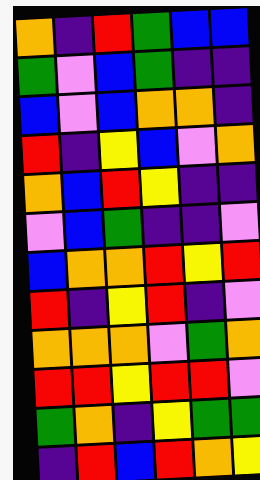[["orange", "indigo", "red", "green", "blue", "blue"], ["green", "violet", "blue", "green", "indigo", "indigo"], ["blue", "violet", "blue", "orange", "orange", "indigo"], ["red", "indigo", "yellow", "blue", "violet", "orange"], ["orange", "blue", "red", "yellow", "indigo", "indigo"], ["violet", "blue", "green", "indigo", "indigo", "violet"], ["blue", "orange", "orange", "red", "yellow", "red"], ["red", "indigo", "yellow", "red", "indigo", "violet"], ["orange", "orange", "orange", "violet", "green", "orange"], ["red", "red", "yellow", "red", "red", "violet"], ["green", "orange", "indigo", "yellow", "green", "green"], ["indigo", "red", "blue", "red", "orange", "yellow"]]